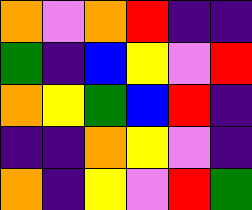[["orange", "violet", "orange", "red", "indigo", "indigo"], ["green", "indigo", "blue", "yellow", "violet", "red"], ["orange", "yellow", "green", "blue", "red", "indigo"], ["indigo", "indigo", "orange", "yellow", "violet", "indigo"], ["orange", "indigo", "yellow", "violet", "red", "green"]]